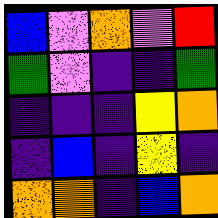[["blue", "violet", "orange", "violet", "red"], ["green", "violet", "indigo", "indigo", "green"], ["indigo", "indigo", "indigo", "yellow", "orange"], ["indigo", "blue", "indigo", "yellow", "indigo"], ["orange", "orange", "indigo", "blue", "orange"]]